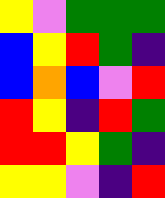[["yellow", "violet", "green", "green", "green"], ["blue", "yellow", "red", "green", "indigo"], ["blue", "orange", "blue", "violet", "red"], ["red", "yellow", "indigo", "red", "green"], ["red", "red", "yellow", "green", "indigo"], ["yellow", "yellow", "violet", "indigo", "red"]]